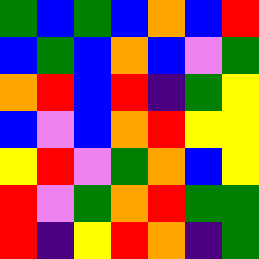[["green", "blue", "green", "blue", "orange", "blue", "red"], ["blue", "green", "blue", "orange", "blue", "violet", "green"], ["orange", "red", "blue", "red", "indigo", "green", "yellow"], ["blue", "violet", "blue", "orange", "red", "yellow", "yellow"], ["yellow", "red", "violet", "green", "orange", "blue", "yellow"], ["red", "violet", "green", "orange", "red", "green", "green"], ["red", "indigo", "yellow", "red", "orange", "indigo", "green"]]